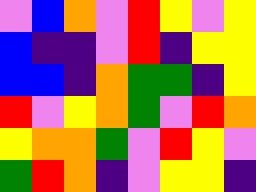[["violet", "blue", "orange", "violet", "red", "yellow", "violet", "yellow"], ["blue", "indigo", "indigo", "violet", "red", "indigo", "yellow", "yellow"], ["blue", "blue", "indigo", "orange", "green", "green", "indigo", "yellow"], ["red", "violet", "yellow", "orange", "green", "violet", "red", "orange"], ["yellow", "orange", "orange", "green", "violet", "red", "yellow", "violet"], ["green", "red", "orange", "indigo", "violet", "yellow", "yellow", "indigo"]]